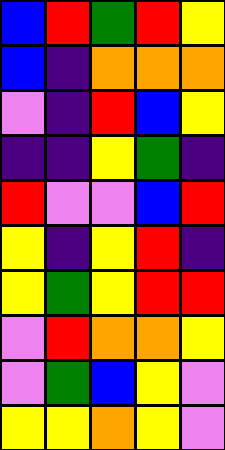[["blue", "red", "green", "red", "yellow"], ["blue", "indigo", "orange", "orange", "orange"], ["violet", "indigo", "red", "blue", "yellow"], ["indigo", "indigo", "yellow", "green", "indigo"], ["red", "violet", "violet", "blue", "red"], ["yellow", "indigo", "yellow", "red", "indigo"], ["yellow", "green", "yellow", "red", "red"], ["violet", "red", "orange", "orange", "yellow"], ["violet", "green", "blue", "yellow", "violet"], ["yellow", "yellow", "orange", "yellow", "violet"]]